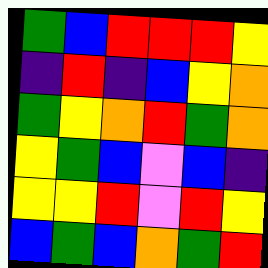[["green", "blue", "red", "red", "red", "yellow"], ["indigo", "red", "indigo", "blue", "yellow", "orange"], ["green", "yellow", "orange", "red", "green", "orange"], ["yellow", "green", "blue", "violet", "blue", "indigo"], ["yellow", "yellow", "red", "violet", "red", "yellow"], ["blue", "green", "blue", "orange", "green", "red"]]